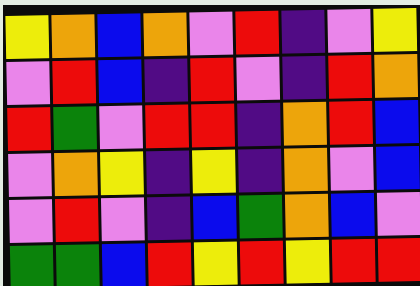[["yellow", "orange", "blue", "orange", "violet", "red", "indigo", "violet", "yellow"], ["violet", "red", "blue", "indigo", "red", "violet", "indigo", "red", "orange"], ["red", "green", "violet", "red", "red", "indigo", "orange", "red", "blue"], ["violet", "orange", "yellow", "indigo", "yellow", "indigo", "orange", "violet", "blue"], ["violet", "red", "violet", "indigo", "blue", "green", "orange", "blue", "violet"], ["green", "green", "blue", "red", "yellow", "red", "yellow", "red", "red"]]